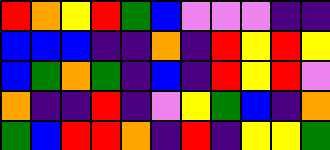[["red", "orange", "yellow", "red", "green", "blue", "violet", "violet", "violet", "indigo", "indigo"], ["blue", "blue", "blue", "indigo", "indigo", "orange", "indigo", "red", "yellow", "red", "yellow"], ["blue", "green", "orange", "green", "indigo", "blue", "indigo", "red", "yellow", "red", "violet"], ["orange", "indigo", "indigo", "red", "indigo", "violet", "yellow", "green", "blue", "indigo", "orange"], ["green", "blue", "red", "red", "orange", "indigo", "red", "indigo", "yellow", "yellow", "green"]]